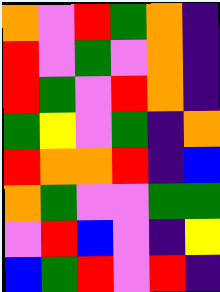[["orange", "violet", "red", "green", "orange", "indigo"], ["red", "violet", "green", "violet", "orange", "indigo"], ["red", "green", "violet", "red", "orange", "indigo"], ["green", "yellow", "violet", "green", "indigo", "orange"], ["red", "orange", "orange", "red", "indigo", "blue"], ["orange", "green", "violet", "violet", "green", "green"], ["violet", "red", "blue", "violet", "indigo", "yellow"], ["blue", "green", "red", "violet", "red", "indigo"]]